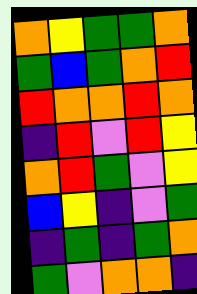[["orange", "yellow", "green", "green", "orange"], ["green", "blue", "green", "orange", "red"], ["red", "orange", "orange", "red", "orange"], ["indigo", "red", "violet", "red", "yellow"], ["orange", "red", "green", "violet", "yellow"], ["blue", "yellow", "indigo", "violet", "green"], ["indigo", "green", "indigo", "green", "orange"], ["green", "violet", "orange", "orange", "indigo"]]